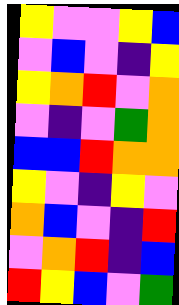[["yellow", "violet", "violet", "yellow", "blue"], ["violet", "blue", "violet", "indigo", "yellow"], ["yellow", "orange", "red", "violet", "orange"], ["violet", "indigo", "violet", "green", "orange"], ["blue", "blue", "red", "orange", "orange"], ["yellow", "violet", "indigo", "yellow", "violet"], ["orange", "blue", "violet", "indigo", "red"], ["violet", "orange", "red", "indigo", "blue"], ["red", "yellow", "blue", "violet", "green"]]